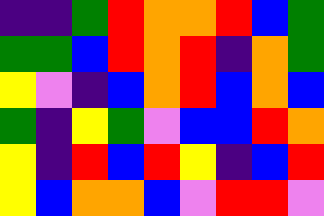[["indigo", "indigo", "green", "red", "orange", "orange", "red", "blue", "green"], ["green", "green", "blue", "red", "orange", "red", "indigo", "orange", "green"], ["yellow", "violet", "indigo", "blue", "orange", "red", "blue", "orange", "blue"], ["green", "indigo", "yellow", "green", "violet", "blue", "blue", "red", "orange"], ["yellow", "indigo", "red", "blue", "red", "yellow", "indigo", "blue", "red"], ["yellow", "blue", "orange", "orange", "blue", "violet", "red", "red", "violet"]]